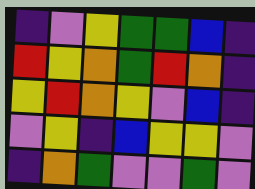[["indigo", "violet", "yellow", "green", "green", "blue", "indigo"], ["red", "yellow", "orange", "green", "red", "orange", "indigo"], ["yellow", "red", "orange", "yellow", "violet", "blue", "indigo"], ["violet", "yellow", "indigo", "blue", "yellow", "yellow", "violet"], ["indigo", "orange", "green", "violet", "violet", "green", "violet"]]